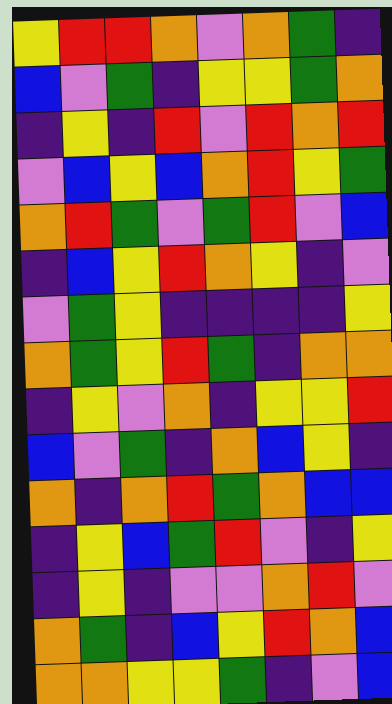[["yellow", "red", "red", "orange", "violet", "orange", "green", "indigo"], ["blue", "violet", "green", "indigo", "yellow", "yellow", "green", "orange"], ["indigo", "yellow", "indigo", "red", "violet", "red", "orange", "red"], ["violet", "blue", "yellow", "blue", "orange", "red", "yellow", "green"], ["orange", "red", "green", "violet", "green", "red", "violet", "blue"], ["indigo", "blue", "yellow", "red", "orange", "yellow", "indigo", "violet"], ["violet", "green", "yellow", "indigo", "indigo", "indigo", "indigo", "yellow"], ["orange", "green", "yellow", "red", "green", "indigo", "orange", "orange"], ["indigo", "yellow", "violet", "orange", "indigo", "yellow", "yellow", "red"], ["blue", "violet", "green", "indigo", "orange", "blue", "yellow", "indigo"], ["orange", "indigo", "orange", "red", "green", "orange", "blue", "blue"], ["indigo", "yellow", "blue", "green", "red", "violet", "indigo", "yellow"], ["indigo", "yellow", "indigo", "violet", "violet", "orange", "red", "violet"], ["orange", "green", "indigo", "blue", "yellow", "red", "orange", "blue"], ["orange", "orange", "yellow", "yellow", "green", "indigo", "violet", "blue"]]